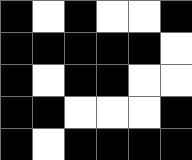[["black", "white", "black", "white", "white", "black"], ["black", "black", "black", "black", "black", "white"], ["black", "white", "black", "black", "white", "white"], ["black", "black", "white", "white", "white", "black"], ["black", "white", "black", "black", "black", "black"]]